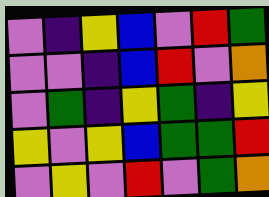[["violet", "indigo", "yellow", "blue", "violet", "red", "green"], ["violet", "violet", "indigo", "blue", "red", "violet", "orange"], ["violet", "green", "indigo", "yellow", "green", "indigo", "yellow"], ["yellow", "violet", "yellow", "blue", "green", "green", "red"], ["violet", "yellow", "violet", "red", "violet", "green", "orange"]]